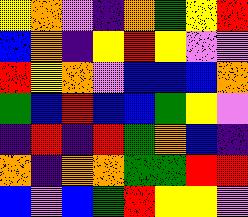[["yellow", "orange", "violet", "indigo", "orange", "green", "yellow", "red"], ["blue", "orange", "indigo", "yellow", "red", "yellow", "violet", "violet"], ["red", "yellow", "orange", "violet", "blue", "blue", "blue", "orange"], ["green", "blue", "red", "blue", "blue", "green", "yellow", "violet"], ["indigo", "red", "indigo", "red", "green", "orange", "blue", "indigo"], ["orange", "indigo", "orange", "orange", "green", "green", "red", "red"], ["blue", "violet", "blue", "green", "red", "yellow", "yellow", "violet"]]